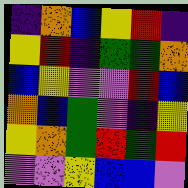[["indigo", "orange", "blue", "yellow", "red", "indigo"], ["yellow", "red", "indigo", "green", "green", "orange"], ["blue", "yellow", "violet", "violet", "red", "blue"], ["orange", "blue", "green", "violet", "indigo", "yellow"], ["yellow", "orange", "green", "red", "green", "red"], ["violet", "violet", "yellow", "blue", "blue", "violet"]]